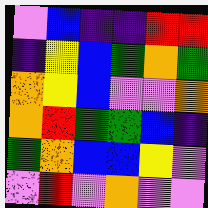[["violet", "blue", "indigo", "indigo", "red", "red"], ["indigo", "yellow", "blue", "green", "orange", "green"], ["orange", "yellow", "blue", "violet", "violet", "orange"], ["orange", "red", "green", "green", "blue", "indigo"], ["green", "orange", "blue", "blue", "yellow", "violet"], ["violet", "red", "violet", "orange", "violet", "violet"]]